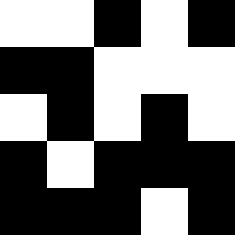[["white", "white", "black", "white", "black"], ["black", "black", "white", "white", "white"], ["white", "black", "white", "black", "white"], ["black", "white", "black", "black", "black"], ["black", "black", "black", "white", "black"]]